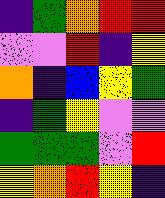[["indigo", "green", "orange", "red", "red"], ["violet", "violet", "red", "indigo", "yellow"], ["orange", "indigo", "blue", "yellow", "green"], ["indigo", "green", "yellow", "violet", "violet"], ["green", "green", "green", "violet", "red"], ["yellow", "orange", "red", "yellow", "indigo"]]